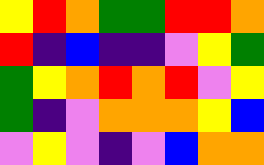[["yellow", "red", "orange", "green", "green", "red", "red", "orange"], ["red", "indigo", "blue", "indigo", "indigo", "violet", "yellow", "green"], ["green", "yellow", "orange", "red", "orange", "red", "violet", "yellow"], ["green", "indigo", "violet", "orange", "orange", "orange", "yellow", "blue"], ["violet", "yellow", "violet", "indigo", "violet", "blue", "orange", "orange"]]